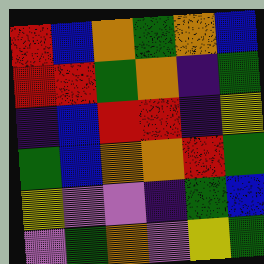[["red", "blue", "orange", "green", "orange", "blue"], ["red", "red", "green", "orange", "indigo", "green"], ["indigo", "blue", "red", "red", "indigo", "yellow"], ["green", "blue", "orange", "orange", "red", "green"], ["yellow", "violet", "violet", "indigo", "green", "blue"], ["violet", "green", "orange", "violet", "yellow", "green"]]